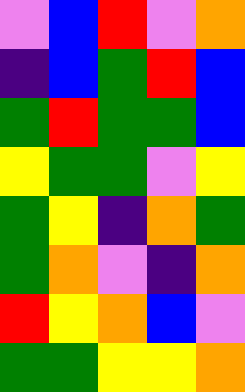[["violet", "blue", "red", "violet", "orange"], ["indigo", "blue", "green", "red", "blue"], ["green", "red", "green", "green", "blue"], ["yellow", "green", "green", "violet", "yellow"], ["green", "yellow", "indigo", "orange", "green"], ["green", "orange", "violet", "indigo", "orange"], ["red", "yellow", "orange", "blue", "violet"], ["green", "green", "yellow", "yellow", "orange"]]